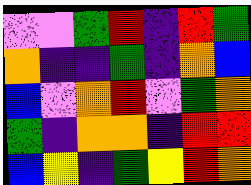[["violet", "violet", "green", "red", "indigo", "red", "green"], ["orange", "indigo", "indigo", "green", "indigo", "orange", "blue"], ["blue", "violet", "orange", "red", "violet", "green", "orange"], ["green", "indigo", "orange", "orange", "indigo", "red", "red"], ["blue", "yellow", "indigo", "green", "yellow", "red", "orange"]]